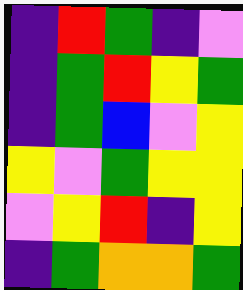[["indigo", "red", "green", "indigo", "violet"], ["indigo", "green", "red", "yellow", "green"], ["indigo", "green", "blue", "violet", "yellow"], ["yellow", "violet", "green", "yellow", "yellow"], ["violet", "yellow", "red", "indigo", "yellow"], ["indigo", "green", "orange", "orange", "green"]]